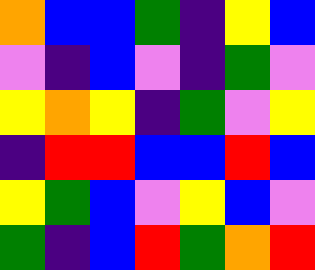[["orange", "blue", "blue", "green", "indigo", "yellow", "blue"], ["violet", "indigo", "blue", "violet", "indigo", "green", "violet"], ["yellow", "orange", "yellow", "indigo", "green", "violet", "yellow"], ["indigo", "red", "red", "blue", "blue", "red", "blue"], ["yellow", "green", "blue", "violet", "yellow", "blue", "violet"], ["green", "indigo", "blue", "red", "green", "orange", "red"]]